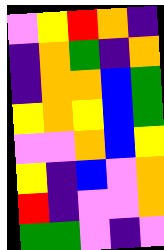[["violet", "yellow", "red", "orange", "indigo"], ["indigo", "orange", "green", "indigo", "orange"], ["indigo", "orange", "orange", "blue", "green"], ["yellow", "orange", "yellow", "blue", "green"], ["violet", "violet", "orange", "blue", "yellow"], ["yellow", "indigo", "blue", "violet", "orange"], ["red", "indigo", "violet", "violet", "orange"], ["green", "green", "violet", "indigo", "violet"]]